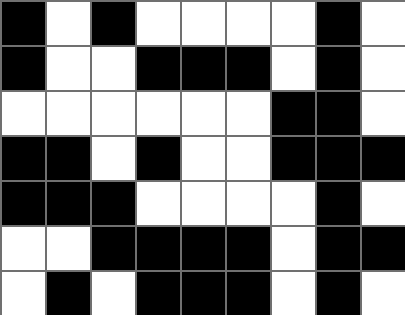[["black", "white", "black", "white", "white", "white", "white", "black", "white"], ["black", "white", "white", "black", "black", "black", "white", "black", "white"], ["white", "white", "white", "white", "white", "white", "black", "black", "white"], ["black", "black", "white", "black", "white", "white", "black", "black", "black"], ["black", "black", "black", "white", "white", "white", "white", "black", "white"], ["white", "white", "black", "black", "black", "black", "white", "black", "black"], ["white", "black", "white", "black", "black", "black", "white", "black", "white"]]